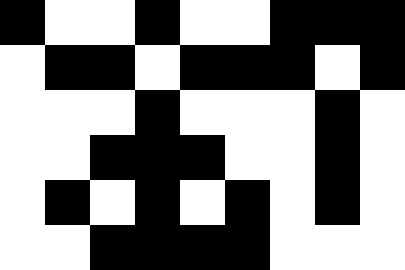[["black", "white", "white", "black", "white", "white", "black", "black", "black"], ["white", "black", "black", "white", "black", "black", "black", "white", "black"], ["white", "white", "white", "black", "white", "white", "white", "black", "white"], ["white", "white", "black", "black", "black", "white", "white", "black", "white"], ["white", "black", "white", "black", "white", "black", "white", "black", "white"], ["white", "white", "black", "black", "black", "black", "white", "white", "white"]]